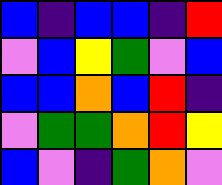[["blue", "indigo", "blue", "blue", "indigo", "red"], ["violet", "blue", "yellow", "green", "violet", "blue"], ["blue", "blue", "orange", "blue", "red", "indigo"], ["violet", "green", "green", "orange", "red", "yellow"], ["blue", "violet", "indigo", "green", "orange", "violet"]]